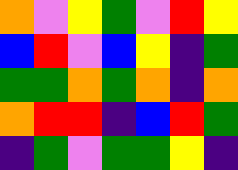[["orange", "violet", "yellow", "green", "violet", "red", "yellow"], ["blue", "red", "violet", "blue", "yellow", "indigo", "green"], ["green", "green", "orange", "green", "orange", "indigo", "orange"], ["orange", "red", "red", "indigo", "blue", "red", "green"], ["indigo", "green", "violet", "green", "green", "yellow", "indigo"]]